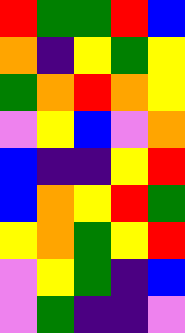[["red", "green", "green", "red", "blue"], ["orange", "indigo", "yellow", "green", "yellow"], ["green", "orange", "red", "orange", "yellow"], ["violet", "yellow", "blue", "violet", "orange"], ["blue", "indigo", "indigo", "yellow", "red"], ["blue", "orange", "yellow", "red", "green"], ["yellow", "orange", "green", "yellow", "red"], ["violet", "yellow", "green", "indigo", "blue"], ["violet", "green", "indigo", "indigo", "violet"]]